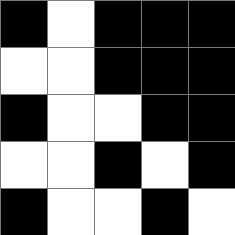[["black", "white", "black", "black", "black"], ["white", "white", "black", "black", "black"], ["black", "white", "white", "black", "black"], ["white", "white", "black", "white", "black"], ["black", "white", "white", "black", "white"]]